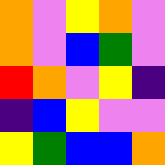[["orange", "violet", "yellow", "orange", "violet"], ["orange", "violet", "blue", "green", "violet"], ["red", "orange", "violet", "yellow", "indigo"], ["indigo", "blue", "yellow", "violet", "violet"], ["yellow", "green", "blue", "blue", "orange"]]